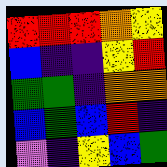[["red", "red", "red", "orange", "yellow"], ["blue", "indigo", "indigo", "yellow", "red"], ["green", "green", "indigo", "orange", "orange"], ["blue", "green", "blue", "red", "indigo"], ["violet", "indigo", "yellow", "blue", "green"]]